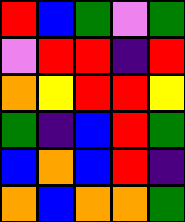[["red", "blue", "green", "violet", "green"], ["violet", "red", "red", "indigo", "red"], ["orange", "yellow", "red", "red", "yellow"], ["green", "indigo", "blue", "red", "green"], ["blue", "orange", "blue", "red", "indigo"], ["orange", "blue", "orange", "orange", "green"]]